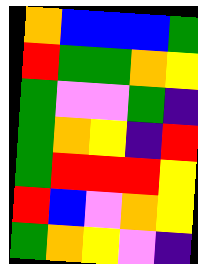[["orange", "blue", "blue", "blue", "green"], ["red", "green", "green", "orange", "yellow"], ["green", "violet", "violet", "green", "indigo"], ["green", "orange", "yellow", "indigo", "red"], ["green", "red", "red", "red", "yellow"], ["red", "blue", "violet", "orange", "yellow"], ["green", "orange", "yellow", "violet", "indigo"]]